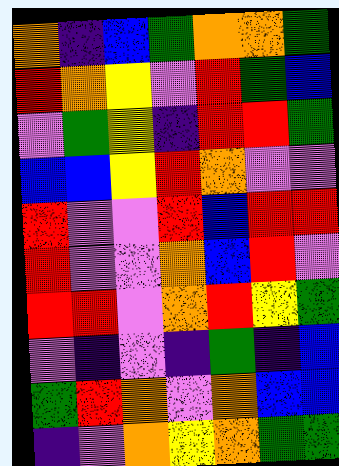[["orange", "indigo", "blue", "green", "orange", "orange", "green"], ["red", "orange", "yellow", "violet", "red", "green", "blue"], ["violet", "green", "yellow", "indigo", "red", "red", "green"], ["blue", "blue", "yellow", "red", "orange", "violet", "violet"], ["red", "violet", "violet", "red", "blue", "red", "red"], ["red", "violet", "violet", "orange", "blue", "red", "violet"], ["red", "red", "violet", "orange", "red", "yellow", "green"], ["violet", "indigo", "violet", "indigo", "green", "indigo", "blue"], ["green", "red", "orange", "violet", "orange", "blue", "blue"], ["indigo", "violet", "orange", "yellow", "orange", "green", "green"]]